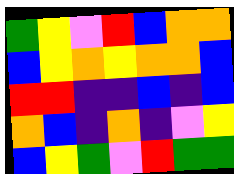[["green", "yellow", "violet", "red", "blue", "orange", "orange"], ["blue", "yellow", "orange", "yellow", "orange", "orange", "blue"], ["red", "red", "indigo", "indigo", "blue", "indigo", "blue"], ["orange", "blue", "indigo", "orange", "indigo", "violet", "yellow"], ["blue", "yellow", "green", "violet", "red", "green", "green"]]